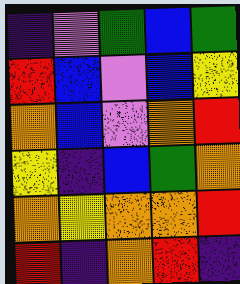[["indigo", "violet", "green", "blue", "green"], ["red", "blue", "violet", "blue", "yellow"], ["orange", "blue", "violet", "orange", "red"], ["yellow", "indigo", "blue", "green", "orange"], ["orange", "yellow", "orange", "orange", "red"], ["red", "indigo", "orange", "red", "indigo"]]